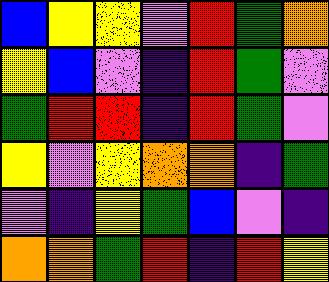[["blue", "yellow", "yellow", "violet", "red", "green", "orange"], ["yellow", "blue", "violet", "indigo", "red", "green", "violet"], ["green", "red", "red", "indigo", "red", "green", "violet"], ["yellow", "violet", "yellow", "orange", "orange", "indigo", "green"], ["violet", "indigo", "yellow", "green", "blue", "violet", "indigo"], ["orange", "orange", "green", "red", "indigo", "red", "yellow"]]